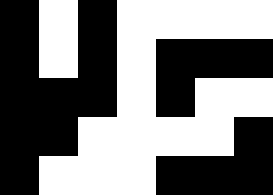[["black", "white", "black", "white", "white", "white", "white"], ["black", "white", "black", "white", "black", "black", "black"], ["black", "black", "black", "white", "black", "white", "white"], ["black", "black", "white", "white", "white", "white", "black"], ["black", "white", "white", "white", "black", "black", "black"]]